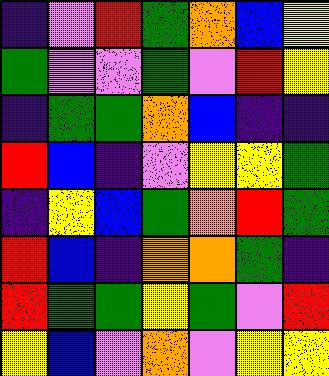[["indigo", "violet", "red", "green", "orange", "blue", "yellow"], ["green", "violet", "violet", "green", "violet", "red", "yellow"], ["indigo", "green", "green", "orange", "blue", "indigo", "indigo"], ["red", "blue", "indigo", "violet", "yellow", "yellow", "green"], ["indigo", "yellow", "blue", "green", "orange", "red", "green"], ["red", "blue", "indigo", "orange", "orange", "green", "indigo"], ["red", "green", "green", "yellow", "green", "violet", "red"], ["yellow", "blue", "violet", "orange", "violet", "yellow", "yellow"]]